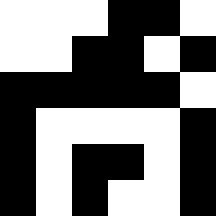[["white", "white", "white", "black", "black", "white"], ["white", "white", "black", "black", "white", "black"], ["black", "black", "black", "black", "black", "white"], ["black", "white", "white", "white", "white", "black"], ["black", "white", "black", "black", "white", "black"], ["black", "white", "black", "white", "white", "black"]]